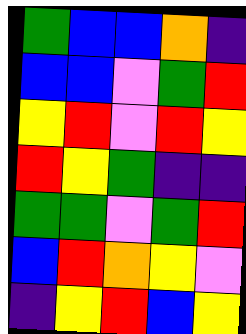[["green", "blue", "blue", "orange", "indigo"], ["blue", "blue", "violet", "green", "red"], ["yellow", "red", "violet", "red", "yellow"], ["red", "yellow", "green", "indigo", "indigo"], ["green", "green", "violet", "green", "red"], ["blue", "red", "orange", "yellow", "violet"], ["indigo", "yellow", "red", "blue", "yellow"]]